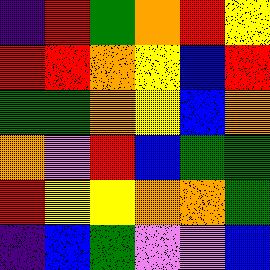[["indigo", "red", "green", "orange", "red", "yellow"], ["red", "red", "orange", "yellow", "blue", "red"], ["green", "green", "orange", "yellow", "blue", "orange"], ["orange", "violet", "red", "blue", "green", "green"], ["red", "yellow", "yellow", "orange", "orange", "green"], ["indigo", "blue", "green", "violet", "violet", "blue"]]